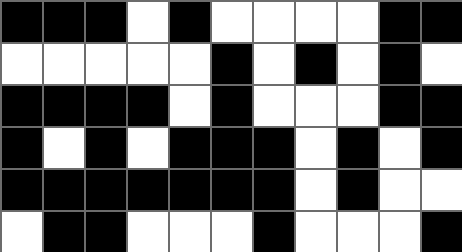[["black", "black", "black", "white", "black", "white", "white", "white", "white", "black", "black"], ["white", "white", "white", "white", "white", "black", "white", "black", "white", "black", "white"], ["black", "black", "black", "black", "white", "black", "white", "white", "white", "black", "black"], ["black", "white", "black", "white", "black", "black", "black", "white", "black", "white", "black"], ["black", "black", "black", "black", "black", "black", "black", "white", "black", "white", "white"], ["white", "black", "black", "white", "white", "white", "black", "white", "white", "white", "black"]]